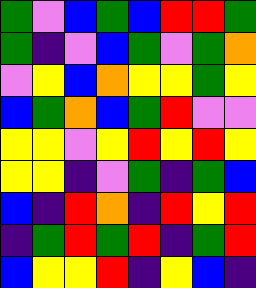[["green", "violet", "blue", "green", "blue", "red", "red", "green"], ["green", "indigo", "violet", "blue", "green", "violet", "green", "orange"], ["violet", "yellow", "blue", "orange", "yellow", "yellow", "green", "yellow"], ["blue", "green", "orange", "blue", "green", "red", "violet", "violet"], ["yellow", "yellow", "violet", "yellow", "red", "yellow", "red", "yellow"], ["yellow", "yellow", "indigo", "violet", "green", "indigo", "green", "blue"], ["blue", "indigo", "red", "orange", "indigo", "red", "yellow", "red"], ["indigo", "green", "red", "green", "red", "indigo", "green", "red"], ["blue", "yellow", "yellow", "red", "indigo", "yellow", "blue", "indigo"]]